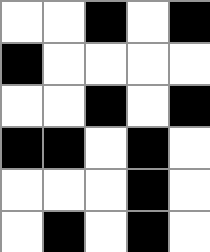[["white", "white", "black", "white", "black"], ["black", "white", "white", "white", "white"], ["white", "white", "black", "white", "black"], ["black", "black", "white", "black", "white"], ["white", "white", "white", "black", "white"], ["white", "black", "white", "black", "white"]]